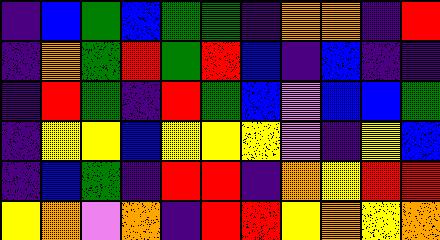[["indigo", "blue", "green", "blue", "green", "green", "indigo", "orange", "orange", "indigo", "red"], ["indigo", "orange", "green", "red", "green", "red", "blue", "indigo", "blue", "indigo", "indigo"], ["indigo", "red", "green", "indigo", "red", "green", "blue", "violet", "blue", "blue", "green"], ["indigo", "yellow", "yellow", "blue", "yellow", "yellow", "yellow", "violet", "indigo", "yellow", "blue"], ["indigo", "blue", "green", "indigo", "red", "red", "indigo", "orange", "yellow", "red", "red"], ["yellow", "orange", "violet", "orange", "indigo", "red", "red", "yellow", "orange", "yellow", "orange"]]